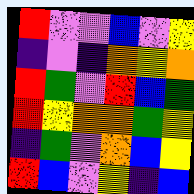[["red", "violet", "violet", "blue", "violet", "yellow"], ["indigo", "violet", "indigo", "orange", "yellow", "orange"], ["red", "green", "violet", "red", "blue", "green"], ["red", "yellow", "orange", "orange", "green", "yellow"], ["indigo", "green", "violet", "orange", "blue", "yellow"], ["red", "blue", "violet", "yellow", "indigo", "blue"]]